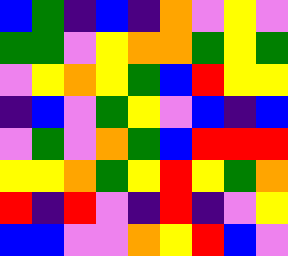[["blue", "green", "indigo", "blue", "indigo", "orange", "violet", "yellow", "violet"], ["green", "green", "violet", "yellow", "orange", "orange", "green", "yellow", "green"], ["violet", "yellow", "orange", "yellow", "green", "blue", "red", "yellow", "yellow"], ["indigo", "blue", "violet", "green", "yellow", "violet", "blue", "indigo", "blue"], ["violet", "green", "violet", "orange", "green", "blue", "red", "red", "red"], ["yellow", "yellow", "orange", "green", "yellow", "red", "yellow", "green", "orange"], ["red", "indigo", "red", "violet", "indigo", "red", "indigo", "violet", "yellow"], ["blue", "blue", "violet", "violet", "orange", "yellow", "red", "blue", "violet"]]